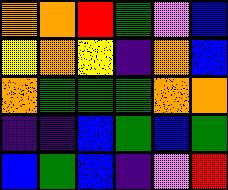[["orange", "orange", "red", "green", "violet", "blue"], ["yellow", "orange", "yellow", "indigo", "orange", "blue"], ["orange", "green", "green", "green", "orange", "orange"], ["indigo", "indigo", "blue", "green", "blue", "green"], ["blue", "green", "blue", "indigo", "violet", "red"]]